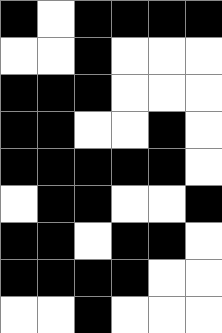[["black", "white", "black", "black", "black", "black"], ["white", "white", "black", "white", "white", "white"], ["black", "black", "black", "white", "white", "white"], ["black", "black", "white", "white", "black", "white"], ["black", "black", "black", "black", "black", "white"], ["white", "black", "black", "white", "white", "black"], ["black", "black", "white", "black", "black", "white"], ["black", "black", "black", "black", "white", "white"], ["white", "white", "black", "white", "white", "white"]]